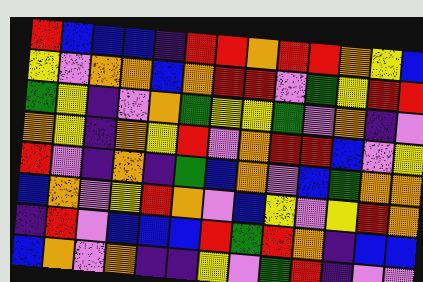[["red", "blue", "blue", "blue", "indigo", "red", "red", "orange", "red", "red", "orange", "yellow", "blue"], ["yellow", "violet", "orange", "orange", "blue", "orange", "red", "red", "violet", "green", "yellow", "red", "red"], ["green", "yellow", "indigo", "violet", "orange", "green", "yellow", "yellow", "green", "violet", "orange", "indigo", "violet"], ["orange", "yellow", "indigo", "orange", "yellow", "red", "violet", "orange", "red", "red", "blue", "violet", "yellow"], ["red", "violet", "indigo", "orange", "indigo", "green", "blue", "orange", "violet", "blue", "green", "orange", "orange"], ["blue", "orange", "violet", "yellow", "red", "orange", "violet", "blue", "yellow", "violet", "yellow", "red", "orange"], ["indigo", "red", "violet", "blue", "blue", "blue", "red", "green", "red", "orange", "indigo", "blue", "blue"], ["blue", "orange", "violet", "orange", "indigo", "indigo", "yellow", "violet", "green", "red", "indigo", "violet", "violet"]]